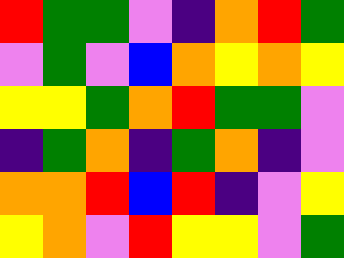[["red", "green", "green", "violet", "indigo", "orange", "red", "green"], ["violet", "green", "violet", "blue", "orange", "yellow", "orange", "yellow"], ["yellow", "yellow", "green", "orange", "red", "green", "green", "violet"], ["indigo", "green", "orange", "indigo", "green", "orange", "indigo", "violet"], ["orange", "orange", "red", "blue", "red", "indigo", "violet", "yellow"], ["yellow", "orange", "violet", "red", "yellow", "yellow", "violet", "green"]]